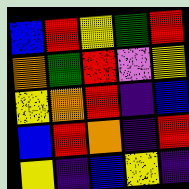[["blue", "red", "yellow", "green", "red"], ["orange", "green", "red", "violet", "yellow"], ["yellow", "orange", "red", "indigo", "blue"], ["blue", "red", "orange", "indigo", "red"], ["yellow", "indigo", "blue", "yellow", "indigo"]]